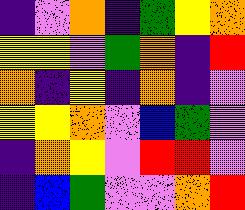[["indigo", "violet", "orange", "indigo", "green", "yellow", "orange"], ["yellow", "yellow", "violet", "green", "orange", "indigo", "red"], ["orange", "indigo", "yellow", "indigo", "orange", "indigo", "violet"], ["yellow", "yellow", "orange", "violet", "blue", "green", "violet"], ["indigo", "orange", "yellow", "violet", "red", "red", "violet"], ["indigo", "blue", "green", "violet", "violet", "orange", "red"]]